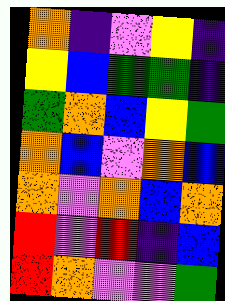[["orange", "indigo", "violet", "yellow", "indigo"], ["yellow", "blue", "green", "green", "indigo"], ["green", "orange", "blue", "yellow", "green"], ["orange", "blue", "violet", "orange", "blue"], ["orange", "violet", "orange", "blue", "orange"], ["red", "violet", "red", "indigo", "blue"], ["red", "orange", "violet", "violet", "green"]]